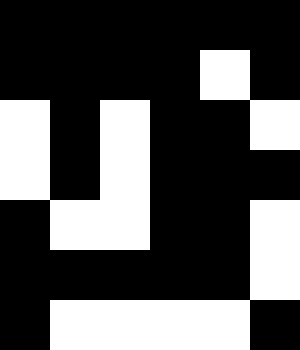[["black", "black", "black", "black", "black", "black"], ["black", "black", "black", "black", "white", "black"], ["white", "black", "white", "black", "black", "white"], ["white", "black", "white", "black", "black", "black"], ["black", "white", "white", "black", "black", "white"], ["black", "black", "black", "black", "black", "white"], ["black", "white", "white", "white", "white", "black"]]